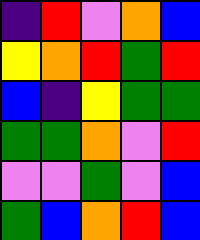[["indigo", "red", "violet", "orange", "blue"], ["yellow", "orange", "red", "green", "red"], ["blue", "indigo", "yellow", "green", "green"], ["green", "green", "orange", "violet", "red"], ["violet", "violet", "green", "violet", "blue"], ["green", "blue", "orange", "red", "blue"]]